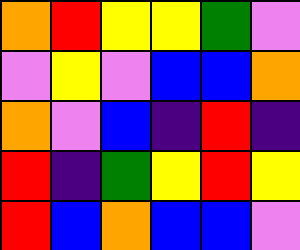[["orange", "red", "yellow", "yellow", "green", "violet"], ["violet", "yellow", "violet", "blue", "blue", "orange"], ["orange", "violet", "blue", "indigo", "red", "indigo"], ["red", "indigo", "green", "yellow", "red", "yellow"], ["red", "blue", "orange", "blue", "blue", "violet"]]